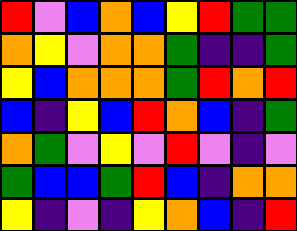[["red", "violet", "blue", "orange", "blue", "yellow", "red", "green", "green"], ["orange", "yellow", "violet", "orange", "orange", "green", "indigo", "indigo", "green"], ["yellow", "blue", "orange", "orange", "orange", "green", "red", "orange", "red"], ["blue", "indigo", "yellow", "blue", "red", "orange", "blue", "indigo", "green"], ["orange", "green", "violet", "yellow", "violet", "red", "violet", "indigo", "violet"], ["green", "blue", "blue", "green", "red", "blue", "indigo", "orange", "orange"], ["yellow", "indigo", "violet", "indigo", "yellow", "orange", "blue", "indigo", "red"]]